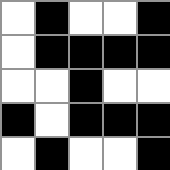[["white", "black", "white", "white", "black"], ["white", "black", "black", "black", "black"], ["white", "white", "black", "white", "white"], ["black", "white", "black", "black", "black"], ["white", "black", "white", "white", "black"]]